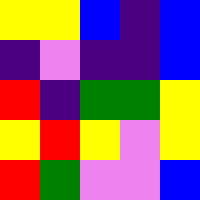[["yellow", "yellow", "blue", "indigo", "blue"], ["indigo", "violet", "indigo", "indigo", "blue"], ["red", "indigo", "green", "green", "yellow"], ["yellow", "red", "yellow", "violet", "yellow"], ["red", "green", "violet", "violet", "blue"]]